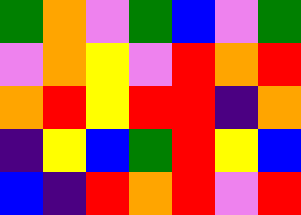[["green", "orange", "violet", "green", "blue", "violet", "green"], ["violet", "orange", "yellow", "violet", "red", "orange", "red"], ["orange", "red", "yellow", "red", "red", "indigo", "orange"], ["indigo", "yellow", "blue", "green", "red", "yellow", "blue"], ["blue", "indigo", "red", "orange", "red", "violet", "red"]]